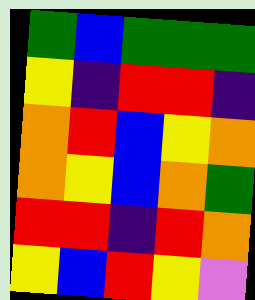[["green", "blue", "green", "green", "green"], ["yellow", "indigo", "red", "red", "indigo"], ["orange", "red", "blue", "yellow", "orange"], ["orange", "yellow", "blue", "orange", "green"], ["red", "red", "indigo", "red", "orange"], ["yellow", "blue", "red", "yellow", "violet"]]